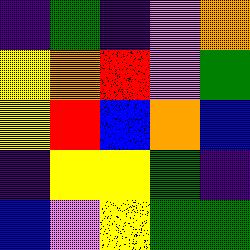[["indigo", "green", "indigo", "violet", "orange"], ["yellow", "orange", "red", "violet", "green"], ["yellow", "red", "blue", "orange", "blue"], ["indigo", "yellow", "yellow", "green", "indigo"], ["blue", "violet", "yellow", "green", "green"]]